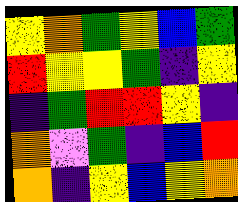[["yellow", "orange", "green", "yellow", "blue", "green"], ["red", "yellow", "yellow", "green", "indigo", "yellow"], ["indigo", "green", "red", "red", "yellow", "indigo"], ["orange", "violet", "green", "indigo", "blue", "red"], ["orange", "indigo", "yellow", "blue", "yellow", "orange"]]